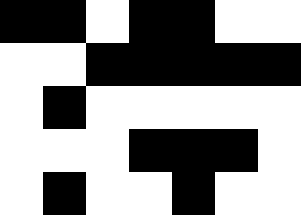[["black", "black", "white", "black", "black", "white", "white"], ["white", "white", "black", "black", "black", "black", "black"], ["white", "black", "white", "white", "white", "white", "white"], ["white", "white", "white", "black", "black", "black", "white"], ["white", "black", "white", "white", "black", "white", "white"]]